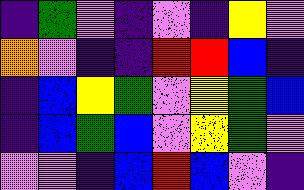[["indigo", "green", "violet", "indigo", "violet", "indigo", "yellow", "violet"], ["orange", "violet", "indigo", "indigo", "red", "red", "blue", "indigo"], ["indigo", "blue", "yellow", "green", "violet", "yellow", "green", "blue"], ["indigo", "blue", "green", "blue", "violet", "yellow", "green", "violet"], ["violet", "violet", "indigo", "blue", "red", "blue", "violet", "indigo"]]